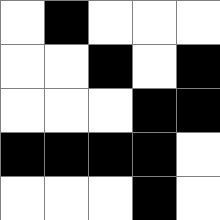[["white", "black", "white", "white", "white"], ["white", "white", "black", "white", "black"], ["white", "white", "white", "black", "black"], ["black", "black", "black", "black", "white"], ["white", "white", "white", "black", "white"]]